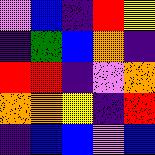[["violet", "blue", "indigo", "red", "yellow"], ["indigo", "green", "blue", "orange", "indigo"], ["red", "red", "indigo", "violet", "orange"], ["orange", "orange", "yellow", "indigo", "red"], ["indigo", "blue", "blue", "violet", "blue"]]